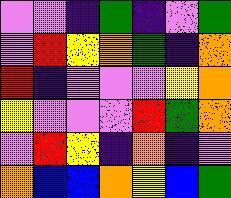[["violet", "violet", "indigo", "green", "indigo", "violet", "green"], ["violet", "red", "yellow", "orange", "green", "indigo", "orange"], ["red", "indigo", "violet", "violet", "violet", "yellow", "orange"], ["yellow", "violet", "violet", "violet", "red", "green", "orange"], ["violet", "red", "yellow", "indigo", "orange", "indigo", "violet"], ["orange", "blue", "blue", "orange", "yellow", "blue", "green"]]